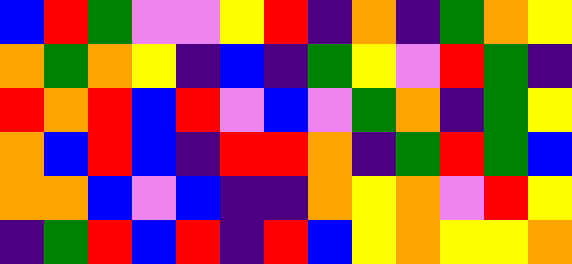[["blue", "red", "green", "violet", "violet", "yellow", "red", "indigo", "orange", "indigo", "green", "orange", "yellow"], ["orange", "green", "orange", "yellow", "indigo", "blue", "indigo", "green", "yellow", "violet", "red", "green", "indigo"], ["red", "orange", "red", "blue", "red", "violet", "blue", "violet", "green", "orange", "indigo", "green", "yellow"], ["orange", "blue", "red", "blue", "indigo", "red", "red", "orange", "indigo", "green", "red", "green", "blue"], ["orange", "orange", "blue", "violet", "blue", "indigo", "indigo", "orange", "yellow", "orange", "violet", "red", "yellow"], ["indigo", "green", "red", "blue", "red", "indigo", "red", "blue", "yellow", "orange", "yellow", "yellow", "orange"]]